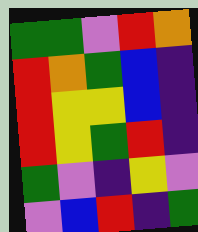[["green", "green", "violet", "red", "orange"], ["red", "orange", "green", "blue", "indigo"], ["red", "yellow", "yellow", "blue", "indigo"], ["red", "yellow", "green", "red", "indigo"], ["green", "violet", "indigo", "yellow", "violet"], ["violet", "blue", "red", "indigo", "green"]]